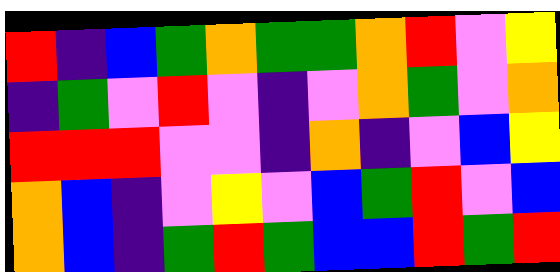[["red", "indigo", "blue", "green", "orange", "green", "green", "orange", "red", "violet", "yellow"], ["indigo", "green", "violet", "red", "violet", "indigo", "violet", "orange", "green", "violet", "orange"], ["red", "red", "red", "violet", "violet", "indigo", "orange", "indigo", "violet", "blue", "yellow"], ["orange", "blue", "indigo", "violet", "yellow", "violet", "blue", "green", "red", "violet", "blue"], ["orange", "blue", "indigo", "green", "red", "green", "blue", "blue", "red", "green", "red"]]